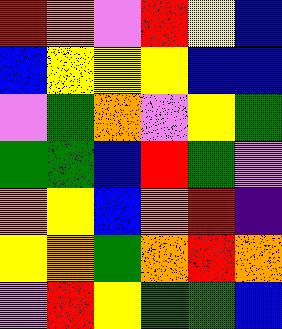[["red", "orange", "violet", "red", "yellow", "blue"], ["blue", "yellow", "yellow", "yellow", "blue", "blue"], ["violet", "green", "orange", "violet", "yellow", "green"], ["green", "green", "blue", "red", "green", "violet"], ["orange", "yellow", "blue", "orange", "red", "indigo"], ["yellow", "orange", "green", "orange", "red", "orange"], ["violet", "red", "yellow", "green", "green", "blue"]]